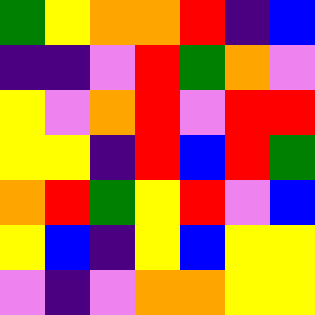[["green", "yellow", "orange", "orange", "red", "indigo", "blue"], ["indigo", "indigo", "violet", "red", "green", "orange", "violet"], ["yellow", "violet", "orange", "red", "violet", "red", "red"], ["yellow", "yellow", "indigo", "red", "blue", "red", "green"], ["orange", "red", "green", "yellow", "red", "violet", "blue"], ["yellow", "blue", "indigo", "yellow", "blue", "yellow", "yellow"], ["violet", "indigo", "violet", "orange", "orange", "yellow", "yellow"]]